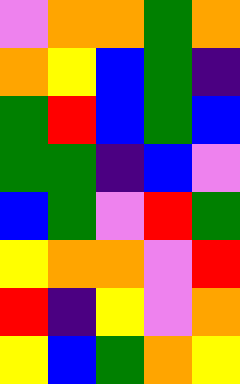[["violet", "orange", "orange", "green", "orange"], ["orange", "yellow", "blue", "green", "indigo"], ["green", "red", "blue", "green", "blue"], ["green", "green", "indigo", "blue", "violet"], ["blue", "green", "violet", "red", "green"], ["yellow", "orange", "orange", "violet", "red"], ["red", "indigo", "yellow", "violet", "orange"], ["yellow", "blue", "green", "orange", "yellow"]]